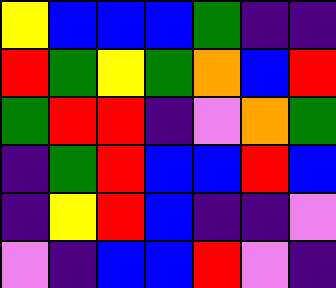[["yellow", "blue", "blue", "blue", "green", "indigo", "indigo"], ["red", "green", "yellow", "green", "orange", "blue", "red"], ["green", "red", "red", "indigo", "violet", "orange", "green"], ["indigo", "green", "red", "blue", "blue", "red", "blue"], ["indigo", "yellow", "red", "blue", "indigo", "indigo", "violet"], ["violet", "indigo", "blue", "blue", "red", "violet", "indigo"]]